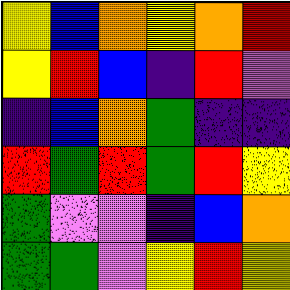[["yellow", "blue", "orange", "yellow", "orange", "red"], ["yellow", "red", "blue", "indigo", "red", "violet"], ["indigo", "blue", "orange", "green", "indigo", "indigo"], ["red", "green", "red", "green", "red", "yellow"], ["green", "violet", "violet", "indigo", "blue", "orange"], ["green", "green", "violet", "yellow", "red", "yellow"]]